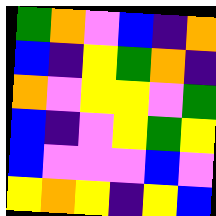[["green", "orange", "violet", "blue", "indigo", "orange"], ["blue", "indigo", "yellow", "green", "orange", "indigo"], ["orange", "violet", "yellow", "yellow", "violet", "green"], ["blue", "indigo", "violet", "yellow", "green", "yellow"], ["blue", "violet", "violet", "violet", "blue", "violet"], ["yellow", "orange", "yellow", "indigo", "yellow", "blue"]]